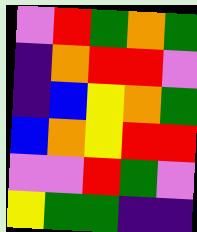[["violet", "red", "green", "orange", "green"], ["indigo", "orange", "red", "red", "violet"], ["indigo", "blue", "yellow", "orange", "green"], ["blue", "orange", "yellow", "red", "red"], ["violet", "violet", "red", "green", "violet"], ["yellow", "green", "green", "indigo", "indigo"]]